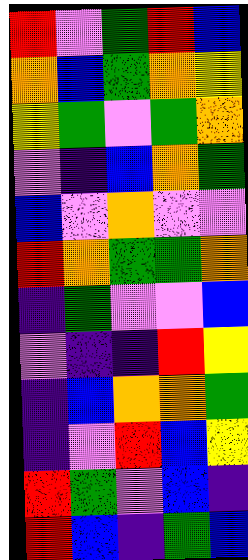[["red", "violet", "green", "red", "blue"], ["orange", "blue", "green", "orange", "yellow"], ["yellow", "green", "violet", "green", "orange"], ["violet", "indigo", "blue", "orange", "green"], ["blue", "violet", "orange", "violet", "violet"], ["red", "orange", "green", "green", "orange"], ["indigo", "green", "violet", "violet", "blue"], ["violet", "indigo", "indigo", "red", "yellow"], ["indigo", "blue", "orange", "orange", "green"], ["indigo", "violet", "red", "blue", "yellow"], ["red", "green", "violet", "blue", "indigo"], ["red", "blue", "indigo", "green", "blue"]]